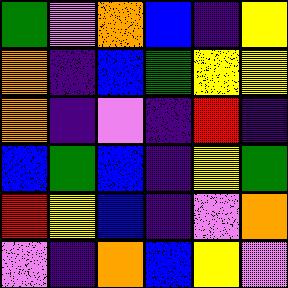[["green", "violet", "orange", "blue", "indigo", "yellow"], ["orange", "indigo", "blue", "green", "yellow", "yellow"], ["orange", "indigo", "violet", "indigo", "red", "indigo"], ["blue", "green", "blue", "indigo", "yellow", "green"], ["red", "yellow", "blue", "indigo", "violet", "orange"], ["violet", "indigo", "orange", "blue", "yellow", "violet"]]